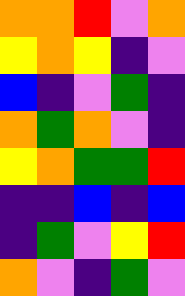[["orange", "orange", "red", "violet", "orange"], ["yellow", "orange", "yellow", "indigo", "violet"], ["blue", "indigo", "violet", "green", "indigo"], ["orange", "green", "orange", "violet", "indigo"], ["yellow", "orange", "green", "green", "red"], ["indigo", "indigo", "blue", "indigo", "blue"], ["indigo", "green", "violet", "yellow", "red"], ["orange", "violet", "indigo", "green", "violet"]]